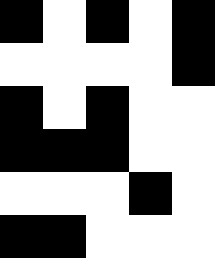[["black", "white", "black", "white", "black"], ["white", "white", "white", "white", "black"], ["black", "white", "black", "white", "white"], ["black", "black", "black", "white", "white"], ["white", "white", "white", "black", "white"], ["black", "black", "white", "white", "white"]]